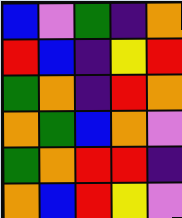[["blue", "violet", "green", "indigo", "orange"], ["red", "blue", "indigo", "yellow", "red"], ["green", "orange", "indigo", "red", "orange"], ["orange", "green", "blue", "orange", "violet"], ["green", "orange", "red", "red", "indigo"], ["orange", "blue", "red", "yellow", "violet"]]